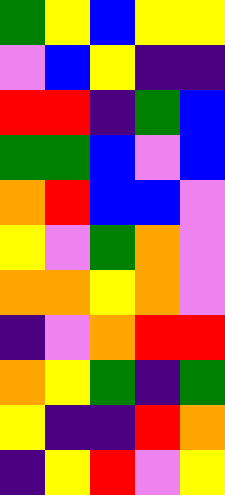[["green", "yellow", "blue", "yellow", "yellow"], ["violet", "blue", "yellow", "indigo", "indigo"], ["red", "red", "indigo", "green", "blue"], ["green", "green", "blue", "violet", "blue"], ["orange", "red", "blue", "blue", "violet"], ["yellow", "violet", "green", "orange", "violet"], ["orange", "orange", "yellow", "orange", "violet"], ["indigo", "violet", "orange", "red", "red"], ["orange", "yellow", "green", "indigo", "green"], ["yellow", "indigo", "indigo", "red", "orange"], ["indigo", "yellow", "red", "violet", "yellow"]]